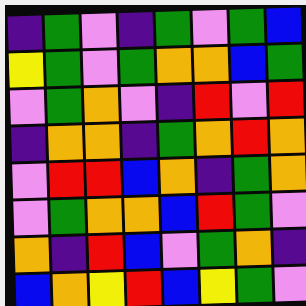[["indigo", "green", "violet", "indigo", "green", "violet", "green", "blue"], ["yellow", "green", "violet", "green", "orange", "orange", "blue", "green"], ["violet", "green", "orange", "violet", "indigo", "red", "violet", "red"], ["indigo", "orange", "orange", "indigo", "green", "orange", "red", "orange"], ["violet", "red", "red", "blue", "orange", "indigo", "green", "orange"], ["violet", "green", "orange", "orange", "blue", "red", "green", "violet"], ["orange", "indigo", "red", "blue", "violet", "green", "orange", "indigo"], ["blue", "orange", "yellow", "red", "blue", "yellow", "green", "violet"]]